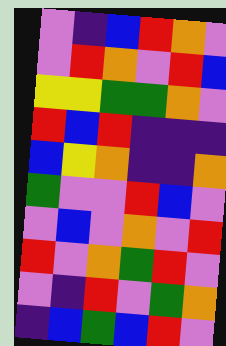[["violet", "indigo", "blue", "red", "orange", "violet"], ["violet", "red", "orange", "violet", "red", "blue"], ["yellow", "yellow", "green", "green", "orange", "violet"], ["red", "blue", "red", "indigo", "indigo", "indigo"], ["blue", "yellow", "orange", "indigo", "indigo", "orange"], ["green", "violet", "violet", "red", "blue", "violet"], ["violet", "blue", "violet", "orange", "violet", "red"], ["red", "violet", "orange", "green", "red", "violet"], ["violet", "indigo", "red", "violet", "green", "orange"], ["indigo", "blue", "green", "blue", "red", "violet"]]